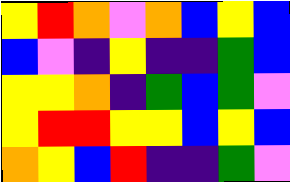[["yellow", "red", "orange", "violet", "orange", "blue", "yellow", "blue"], ["blue", "violet", "indigo", "yellow", "indigo", "indigo", "green", "blue"], ["yellow", "yellow", "orange", "indigo", "green", "blue", "green", "violet"], ["yellow", "red", "red", "yellow", "yellow", "blue", "yellow", "blue"], ["orange", "yellow", "blue", "red", "indigo", "indigo", "green", "violet"]]